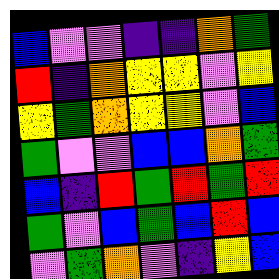[["blue", "violet", "violet", "indigo", "indigo", "orange", "green"], ["red", "indigo", "orange", "yellow", "yellow", "violet", "yellow"], ["yellow", "green", "orange", "yellow", "yellow", "violet", "blue"], ["green", "violet", "violet", "blue", "blue", "orange", "green"], ["blue", "indigo", "red", "green", "red", "green", "red"], ["green", "violet", "blue", "green", "blue", "red", "blue"], ["violet", "green", "orange", "violet", "indigo", "yellow", "blue"]]